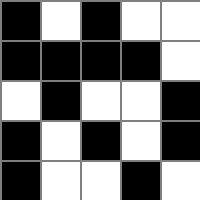[["black", "white", "black", "white", "white"], ["black", "black", "black", "black", "white"], ["white", "black", "white", "white", "black"], ["black", "white", "black", "white", "black"], ["black", "white", "white", "black", "white"]]